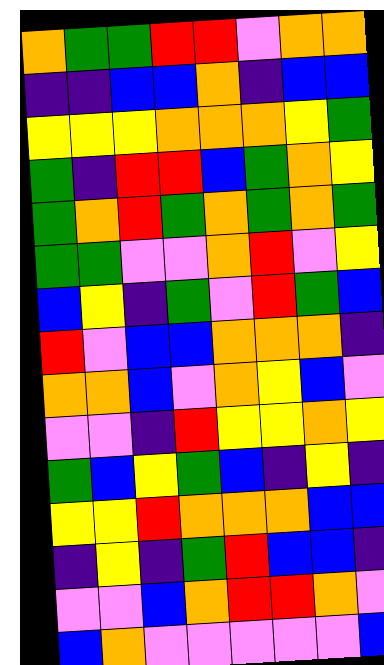[["orange", "green", "green", "red", "red", "violet", "orange", "orange"], ["indigo", "indigo", "blue", "blue", "orange", "indigo", "blue", "blue"], ["yellow", "yellow", "yellow", "orange", "orange", "orange", "yellow", "green"], ["green", "indigo", "red", "red", "blue", "green", "orange", "yellow"], ["green", "orange", "red", "green", "orange", "green", "orange", "green"], ["green", "green", "violet", "violet", "orange", "red", "violet", "yellow"], ["blue", "yellow", "indigo", "green", "violet", "red", "green", "blue"], ["red", "violet", "blue", "blue", "orange", "orange", "orange", "indigo"], ["orange", "orange", "blue", "violet", "orange", "yellow", "blue", "violet"], ["violet", "violet", "indigo", "red", "yellow", "yellow", "orange", "yellow"], ["green", "blue", "yellow", "green", "blue", "indigo", "yellow", "indigo"], ["yellow", "yellow", "red", "orange", "orange", "orange", "blue", "blue"], ["indigo", "yellow", "indigo", "green", "red", "blue", "blue", "indigo"], ["violet", "violet", "blue", "orange", "red", "red", "orange", "violet"], ["blue", "orange", "violet", "violet", "violet", "violet", "violet", "blue"]]